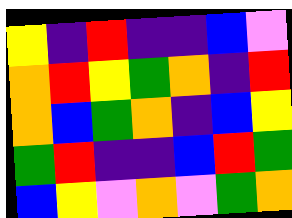[["yellow", "indigo", "red", "indigo", "indigo", "blue", "violet"], ["orange", "red", "yellow", "green", "orange", "indigo", "red"], ["orange", "blue", "green", "orange", "indigo", "blue", "yellow"], ["green", "red", "indigo", "indigo", "blue", "red", "green"], ["blue", "yellow", "violet", "orange", "violet", "green", "orange"]]